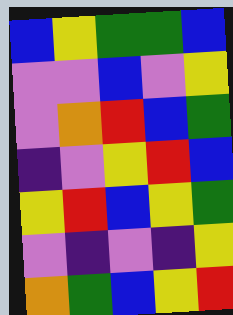[["blue", "yellow", "green", "green", "blue"], ["violet", "violet", "blue", "violet", "yellow"], ["violet", "orange", "red", "blue", "green"], ["indigo", "violet", "yellow", "red", "blue"], ["yellow", "red", "blue", "yellow", "green"], ["violet", "indigo", "violet", "indigo", "yellow"], ["orange", "green", "blue", "yellow", "red"]]